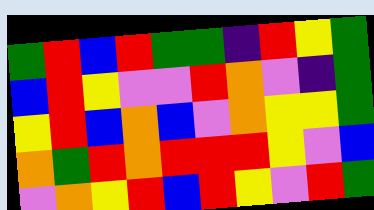[["green", "red", "blue", "red", "green", "green", "indigo", "red", "yellow", "green"], ["blue", "red", "yellow", "violet", "violet", "red", "orange", "violet", "indigo", "green"], ["yellow", "red", "blue", "orange", "blue", "violet", "orange", "yellow", "yellow", "green"], ["orange", "green", "red", "orange", "red", "red", "red", "yellow", "violet", "blue"], ["violet", "orange", "yellow", "red", "blue", "red", "yellow", "violet", "red", "green"]]